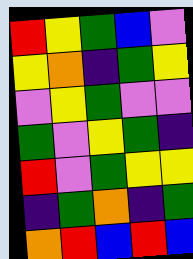[["red", "yellow", "green", "blue", "violet"], ["yellow", "orange", "indigo", "green", "yellow"], ["violet", "yellow", "green", "violet", "violet"], ["green", "violet", "yellow", "green", "indigo"], ["red", "violet", "green", "yellow", "yellow"], ["indigo", "green", "orange", "indigo", "green"], ["orange", "red", "blue", "red", "blue"]]